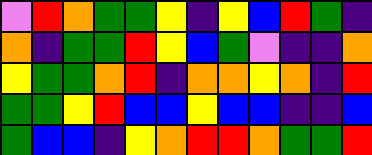[["violet", "red", "orange", "green", "green", "yellow", "indigo", "yellow", "blue", "red", "green", "indigo"], ["orange", "indigo", "green", "green", "red", "yellow", "blue", "green", "violet", "indigo", "indigo", "orange"], ["yellow", "green", "green", "orange", "red", "indigo", "orange", "orange", "yellow", "orange", "indigo", "red"], ["green", "green", "yellow", "red", "blue", "blue", "yellow", "blue", "blue", "indigo", "indigo", "blue"], ["green", "blue", "blue", "indigo", "yellow", "orange", "red", "red", "orange", "green", "green", "red"]]